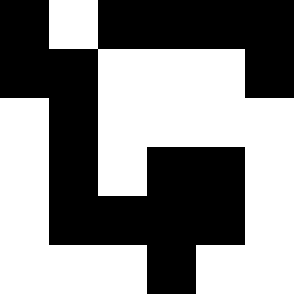[["black", "white", "black", "black", "black", "black"], ["black", "black", "white", "white", "white", "black"], ["white", "black", "white", "white", "white", "white"], ["white", "black", "white", "black", "black", "white"], ["white", "black", "black", "black", "black", "white"], ["white", "white", "white", "black", "white", "white"]]